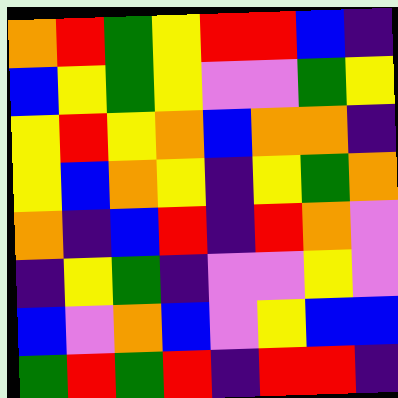[["orange", "red", "green", "yellow", "red", "red", "blue", "indigo"], ["blue", "yellow", "green", "yellow", "violet", "violet", "green", "yellow"], ["yellow", "red", "yellow", "orange", "blue", "orange", "orange", "indigo"], ["yellow", "blue", "orange", "yellow", "indigo", "yellow", "green", "orange"], ["orange", "indigo", "blue", "red", "indigo", "red", "orange", "violet"], ["indigo", "yellow", "green", "indigo", "violet", "violet", "yellow", "violet"], ["blue", "violet", "orange", "blue", "violet", "yellow", "blue", "blue"], ["green", "red", "green", "red", "indigo", "red", "red", "indigo"]]